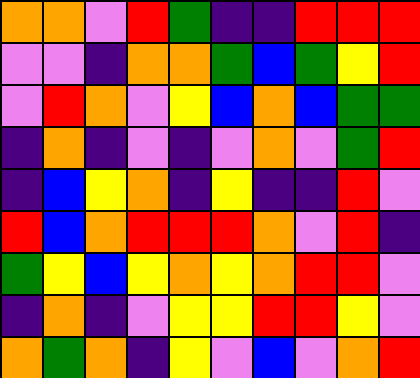[["orange", "orange", "violet", "red", "green", "indigo", "indigo", "red", "red", "red"], ["violet", "violet", "indigo", "orange", "orange", "green", "blue", "green", "yellow", "red"], ["violet", "red", "orange", "violet", "yellow", "blue", "orange", "blue", "green", "green"], ["indigo", "orange", "indigo", "violet", "indigo", "violet", "orange", "violet", "green", "red"], ["indigo", "blue", "yellow", "orange", "indigo", "yellow", "indigo", "indigo", "red", "violet"], ["red", "blue", "orange", "red", "red", "red", "orange", "violet", "red", "indigo"], ["green", "yellow", "blue", "yellow", "orange", "yellow", "orange", "red", "red", "violet"], ["indigo", "orange", "indigo", "violet", "yellow", "yellow", "red", "red", "yellow", "violet"], ["orange", "green", "orange", "indigo", "yellow", "violet", "blue", "violet", "orange", "red"]]